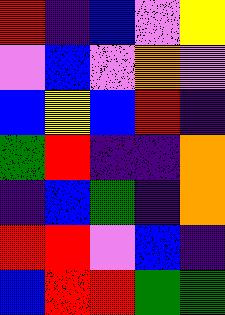[["red", "indigo", "blue", "violet", "yellow"], ["violet", "blue", "violet", "orange", "violet"], ["blue", "yellow", "blue", "red", "indigo"], ["green", "red", "indigo", "indigo", "orange"], ["indigo", "blue", "green", "indigo", "orange"], ["red", "red", "violet", "blue", "indigo"], ["blue", "red", "red", "green", "green"]]